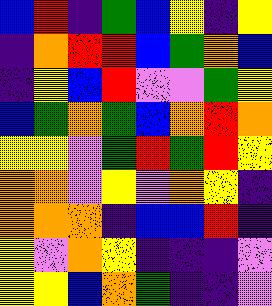[["blue", "red", "indigo", "green", "blue", "yellow", "indigo", "yellow"], ["indigo", "orange", "red", "red", "blue", "green", "orange", "blue"], ["indigo", "yellow", "blue", "red", "violet", "violet", "green", "yellow"], ["blue", "green", "orange", "green", "blue", "orange", "red", "orange"], ["yellow", "yellow", "violet", "green", "red", "green", "red", "yellow"], ["orange", "orange", "violet", "yellow", "violet", "orange", "yellow", "indigo"], ["orange", "orange", "orange", "indigo", "blue", "blue", "red", "indigo"], ["yellow", "violet", "orange", "yellow", "indigo", "indigo", "indigo", "violet"], ["yellow", "yellow", "blue", "orange", "green", "indigo", "indigo", "violet"]]